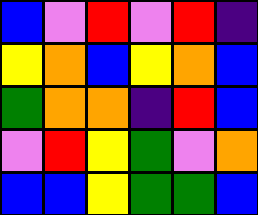[["blue", "violet", "red", "violet", "red", "indigo"], ["yellow", "orange", "blue", "yellow", "orange", "blue"], ["green", "orange", "orange", "indigo", "red", "blue"], ["violet", "red", "yellow", "green", "violet", "orange"], ["blue", "blue", "yellow", "green", "green", "blue"]]